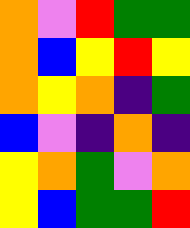[["orange", "violet", "red", "green", "green"], ["orange", "blue", "yellow", "red", "yellow"], ["orange", "yellow", "orange", "indigo", "green"], ["blue", "violet", "indigo", "orange", "indigo"], ["yellow", "orange", "green", "violet", "orange"], ["yellow", "blue", "green", "green", "red"]]